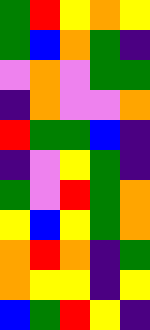[["green", "red", "yellow", "orange", "yellow"], ["green", "blue", "orange", "green", "indigo"], ["violet", "orange", "violet", "green", "green"], ["indigo", "orange", "violet", "violet", "orange"], ["red", "green", "green", "blue", "indigo"], ["indigo", "violet", "yellow", "green", "indigo"], ["green", "violet", "red", "green", "orange"], ["yellow", "blue", "yellow", "green", "orange"], ["orange", "red", "orange", "indigo", "green"], ["orange", "yellow", "yellow", "indigo", "yellow"], ["blue", "green", "red", "yellow", "indigo"]]